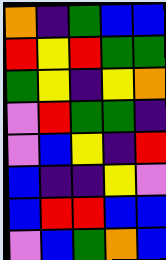[["orange", "indigo", "green", "blue", "blue"], ["red", "yellow", "red", "green", "green"], ["green", "yellow", "indigo", "yellow", "orange"], ["violet", "red", "green", "green", "indigo"], ["violet", "blue", "yellow", "indigo", "red"], ["blue", "indigo", "indigo", "yellow", "violet"], ["blue", "red", "red", "blue", "blue"], ["violet", "blue", "green", "orange", "blue"]]